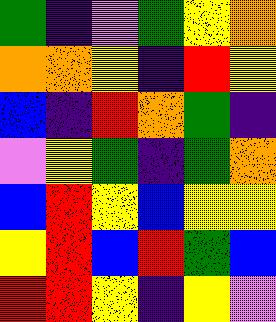[["green", "indigo", "violet", "green", "yellow", "orange"], ["orange", "orange", "yellow", "indigo", "red", "yellow"], ["blue", "indigo", "red", "orange", "green", "indigo"], ["violet", "yellow", "green", "indigo", "green", "orange"], ["blue", "red", "yellow", "blue", "yellow", "yellow"], ["yellow", "red", "blue", "red", "green", "blue"], ["red", "red", "yellow", "indigo", "yellow", "violet"]]